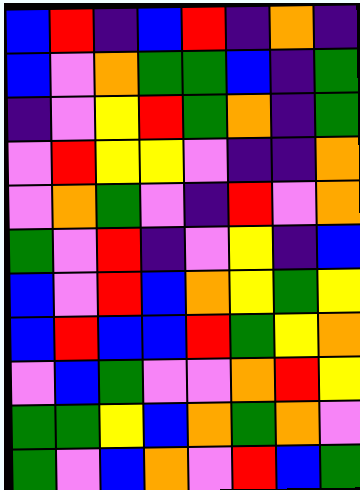[["blue", "red", "indigo", "blue", "red", "indigo", "orange", "indigo"], ["blue", "violet", "orange", "green", "green", "blue", "indigo", "green"], ["indigo", "violet", "yellow", "red", "green", "orange", "indigo", "green"], ["violet", "red", "yellow", "yellow", "violet", "indigo", "indigo", "orange"], ["violet", "orange", "green", "violet", "indigo", "red", "violet", "orange"], ["green", "violet", "red", "indigo", "violet", "yellow", "indigo", "blue"], ["blue", "violet", "red", "blue", "orange", "yellow", "green", "yellow"], ["blue", "red", "blue", "blue", "red", "green", "yellow", "orange"], ["violet", "blue", "green", "violet", "violet", "orange", "red", "yellow"], ["green", "green", "yellow", "blue", "orange", "green", "orange", "violet"], ["green", "violet", "blue", "orange", "violet", "red", "blue", "green"]]